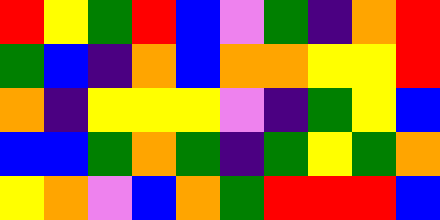[["red", "yellow", "green", "red", "blue", "violet", "green", "indigo", "orange", "red"], ["green", "blue", "indigo", "orange", "blue", "orange", "orange", "yellow", "yellow", "red"], ["orange", "indigo", "yellow", "yellow", "yellow", "violet", "indigo", "green", "yellow", "blue"], ["blue", "blue", "green", "orange", "green", "indigo", "green", "yellow", "green", "orange"], ["yellow", "orange", "violet", "blue", "orange", "green", "red", "red", "red", "blue"]]